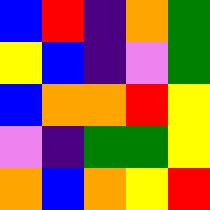[["blue", "red", "indigo", "orange", "green"], ["yellow", "blue", "indigo", "violet", "green"], ["blue", "orange", "orange", "red", "yellow"], ["violet", "indigo", "green", "green", "yellow"], ["orange", "blue", "orange", "yellow", "red"]]